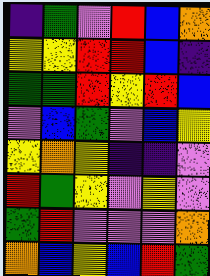[["indigo", "green", "violet", "red", "blue", "orange"], ["yellow", "yellow", "red", "red", "blue", "indigo"], ["green", "green", "red", "yellow", "red", "blue"], ["violet", "blue", "green", "violet", "blue", "yellow"], ["yellow", "orange", "yellow", "indigo", "indigo", "violet"], ["red", "green", "yellow", "violet", "yellow", "violet"], ["green", "red", "violet", "violet", "violet", "orange"], ["orange", "blue", "yellow", "blue", "red", "green"]]